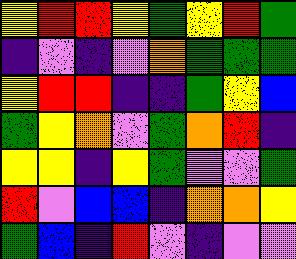[["yellow", "red", "red", "yellow", "green", "yellow", "red", "green"], ["indigo", "violet", "indigo", "violet", "orange", "green", "green", "green"], ["yellow", "red", "red", "indigo", "indigo", "green", "yellow", "blue"], ["green", "yellow", "orange", "violet", "green", "orange", "red", "indigo"], ["yellow", "yellow", "indigo", "yellow", "green", "violet", "violet", "green"], ["red", "violet", "blue", "blue", "indigo", "orange", "orange", "yellow"], ["green", "blue", "indigo", "red", "violet", "indigo", "violet", "violet"]]